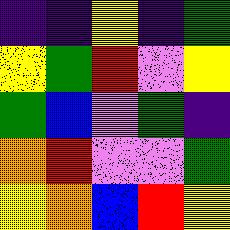[["indigo", "indigo", "yellow", "indigo", "green"], ["yellow", "green", "red", "violet", "yellow"], ["green", "blue", "violet", "green", "indigo"], ["orange", "red", "violet", "violet", "green"], ["yellow", "orange", "blue", "red", "yellow"]]